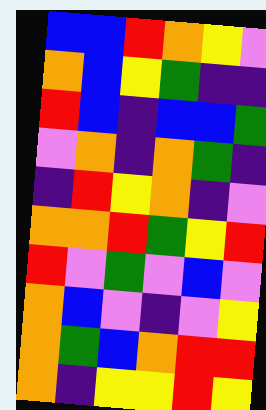[["blue", "blue", "red", "orange", "yellow", "violet"], ["orange", "blue", "yellow", "green", "indigo", "indigo"], ["red", "blue", "indigo", "blue", "blue", "green"], ["violet", "orange", "indigo", "orange", "green", "indigo"], ["indigo", "red", "yellow", "orange", "indigo", "violet"], ["orange", "orange", "red", "green", "yellow", "red"], ["red", "violet", "green", "violet", "blue", "violet"], ["orange", "blue", "violet", "indigo", "violet", "yellow"], ["orange", "green", "blue", "orange", "red", "red"], ["orange", "indigo", "yellow", "yellow", "red", "yellow"]]